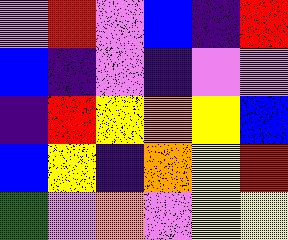[["violet", "red", "violet", "blue", "indigo", "red"], ["blue", "indigo", "violet", "indigo", "violet", "violet"], ["indigo", "red", "yellow", "orange", "yellow", "blue"], ["blue", "yellow", "indigo", "orange", "yellow", "red"], ["green", "violet", "orange", "violet", "yellow", "yellow"]]